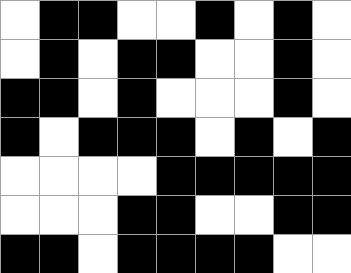[["white", "black", "black", "white", "white", "black", "white", "black", "white"], ["white", "black", "white", "black", "black", "white", "white", "black", "white"], ["black", "black", "white", "black", "white", "white", "white", "black", "white"], ["black", "white", "black", "black", "black", "white", "black", "white", "black"], ["white", "white", "white", "white", "black", "black", "black", "black", "black"], ["white", "white", "white", "black", "black", "white", "white", "black", "black"], ["black", "black", "white", "black", "black", "black", "black", "white", "white"]]